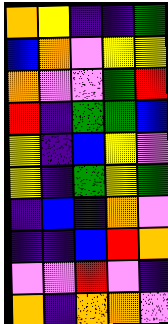[["orange", "yellow", "indigo", "indigo", "green"], ["blue", "orange", "violet", "yellow", "yellow"], ["orange", "violet", "violet", "green", "red"], ["red", "indigo", "green", "green", "blue"], ["yellow", "indigo", "blue", "yellow", "violet"], ["yellow", "indigo", "green", "yellow", "green"], ["indigo", "blue", "indigo", "orange", "violet"], ["indigo", "indigo", "blue", "red", "orange"], ["violet", "violet", "red", "violet", "indigo"], ["orange", "indigo", "orange", "orange", "violet"]]